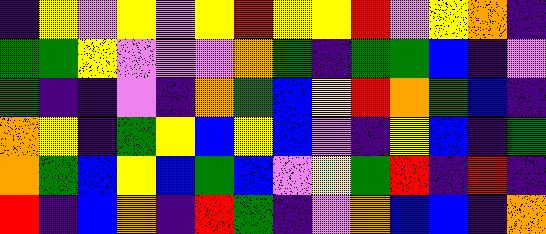[["indigo", "yellow", "violet", "yellow", "violet", "yellow", "red", "yellow", "yellow", "red", "violet", "yellow", "orange", "indigo"], ["green", "green", "yellow", "violet", "violet", "violet", "orange", "green", "indigo", "green", "green", "blue", "indigo", "violet"], ["green", "indigo", "indigo", "violet", "indigo", "orange", "green", "blue", "yellow", "red", "orange", "green", "blue", "indigo"], ["orange", "yellow", "indigo", "green", "yellow", "blue", "yellow", "blue", "violet", "indigo", "yellow", "blue", "indigo", "green"], ["orange", "green", "blue", "yellow", "blue", "green", "blue", "violet", "yellow", "green", "red", "indigo", "red", "indigo"], ["red", "indigo", "blue", "orange", "indigo", "red", "green", "indigo", "violet", "orange", "blue", "blue", "indigo", "orange"]]